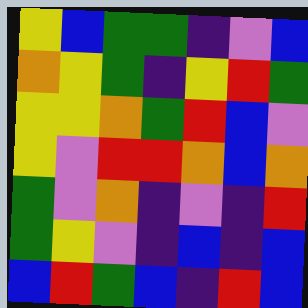[["yellow", "blue", "green", "green", "indigo", "violet", "blue"], ["orange", "yellow", "green", "indigo", "yellow", "red", "green"], ["yellow", "yellow", "orange", "green", "red", "blue", "violet"], ["yellow", "violet", "red", "red", "orange", "blue", "orange"], ["green", "violet", "orange", "indigo", "violet", "indigo", "red"], ["green", "yellow", "violet", "indigo", "blue", "indigo", "blue"], ["blue", "red", "green", "blue", "indigo", "red", "blue"]]